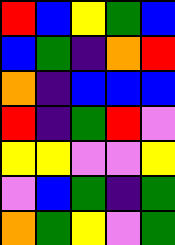[["red", "blue", "yellow", "green", "blue"], ["blue", "green", "indigo", "orange", "red"], ["orange", "indigo", "blue", "blue", "blue"], ["red", "indigo", "green", "red", "violet"], ["yellow", "yellow", "violet", "violet", "yellow"], ["violet", "blue", "green", "indigo", "green"], ["orange", "green", "yellow", "violet", "green"]]